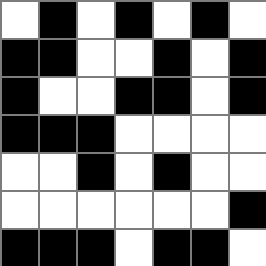[["white", "black", "white", "black", "white", "black", "white"], ["black", "black", "white", "white", "black", "white", "black"], ["black", "white", "white", "black", "black", "white", "black"], ["black", "black", "black", "white", "white", "white", "white"], ["white", "white", "black", "white", "black", "white", "white"], ["white", "white", "white", "white", "white", "white", "black"], ["black", "black", "black", "white", "black", "black", "white"]]